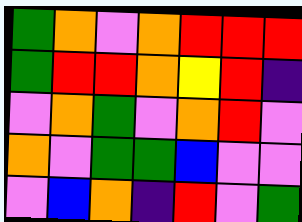[["green", "orange", "violet", "orange", "red", "red", "red"], ["green", "red", "red", "orange", "yellow", "red", "indigo"], ["violet", "orange", "green", "violet", "orange", "red", "violet"], ["orange", "violet", "green", "green", "blue", "violet", "violet"], ["violet", "blue", "orange", "indigo", "red", "violet", "green"]]